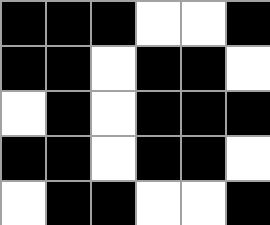[["black", "black", "black", "white", "white", "black"], ["black", "black", "white", "black", "black", "white"], ["white", "black", "white", "black", "black", "black"], ["black", "black", "white", "black", "black", "white"], ["white", "black", "black", "white", "white", "black"]]